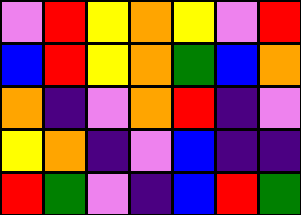[["violet", "red", "yellow", "orange", "yellow", "violet", "red"], ["blue", "red", "yellow", "orange", "green", "blue", "orange"], ["orange", "indigo", "violet", "orange", "red", "indigo", "violet"], ["yellow", "orange", "indigo", "violet", "blue", "indigo", "indigo"], ["red", "green", "violet", "indigo", "blue", "red", "green"]]